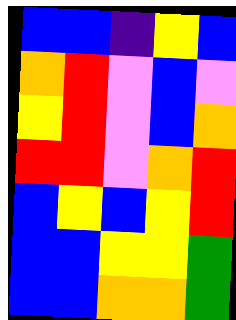[["blue", "blue", "indigo", "yellow", "blue"], ["orange", "red", "violet", "blue", "violet"], ["yellow", "red", "violet", "blue", "orange"], ["red", "red", "violet", "orange", "red"], ["blue", "yellow", "blue", "yellow", "red"], ["blue", "blue", "yellow", "yellow", "green"], ["blue", "blue", "orange", "orange", "green"]]